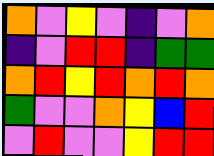[["orange", "violet", "yellow", "violet", "indigo", "violet", "orange"], ["indigo", "violet", "red", "red", "indigo", "green", "green"], ["orange", "red", "yellow", "red", "orange", "red", "orange"], ["green", "violet", "violet", "orange", "yellow", "blue", "red"], ["violet", "red", "violet", "violet", "yellow", "red", "red"]]